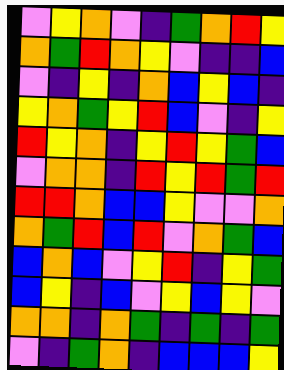[["violet", "yellow", "orange", "violet", "indigo", "green", "orange", "red", "yellow"], ["orange", "green", "red", "orange", "yellow", "violet", "indigo", "indigo", "blue"], ["violet", "indigo", "yellow", "indigo", "orange", "blue", "yellow", "blue", "indigo"], ["yellow", "orange", "green", "yellow", "red", "blue", "violet", "indigo", "yellow"], ["red", "yellow", "orange", "indigo", "yellow", "red", "yellow", "green", "blue"], ["violet", "orange", "orange", "indigo", "red", "yellow", "red", "green", "red"], ["red", "red", "orange", "blue", "blue", "yellow", "violet", "violet", "orange"], ["orange", "green", "red", "blue", "red", "violet", "orange", "green", "blue"], ["blue", "orange", "blue", "violet", "yellow", "red", "indigo", "yellow", "green"], ["blue", "yellow", "indigo", "blue", "violet", "yellow", "blue", "yellow", "violet"], ["orange", "orange", "indigo", "orange", "green", "indigo", "green", "indigo", "green"], ["violet", "indigo", "green", "orange", "indigo", "blue", "blue", "blue", "yellow"]]